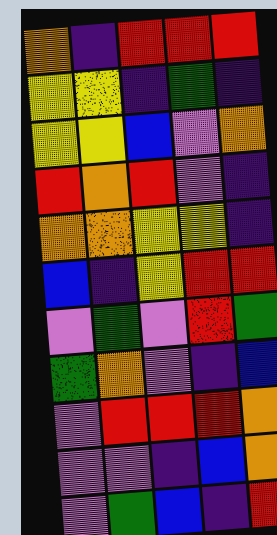[["orange", "indigo", "red", "red", "red"], ["yellow", "yellow", "indigo", "green", "indigo"], ["yellow", "yellow", "blue", "violet", "orange"], ["red", "orange", "red", "violet", "indigo"], ["orange", "orange", "yellow", "yellow", "indigo"], ["blue", "indigo", "yellow", "red", "red"], ["violet", "green", "violet", "red", "green"], ["green", "orange", "violet", "indigo", "blue"], ["violet", "red", "red", "red", "orange"], ["violet", "violet", "indigo", "blue", "orange"], ["violet", "green", "blue", "indigo", "red"]]